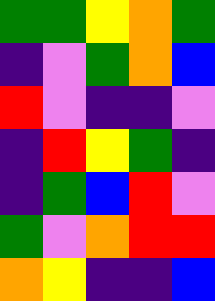[["green", "green", "yellow", "orange", "green"], ["indigo", "violet", "green", "orange", "blue"], ["red", "violet", "indigo", "indigo", "violet"], ["indigo", "red", "yellow", "green", "indigo"], ["indigo", "green", "blue", "red", "violet"], ["green", "violet", "orange", "red", "red"], ["orange", "yellow", "indigo", "indigo", "blue"]]